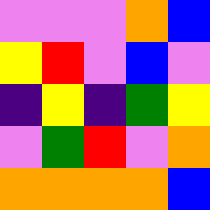[["violet", "violet", "violet", "orange", "blue"], ["yellow", "red", "violet", "blue", "violet"], ["indigo", "yellow", "indigo", "green", "yellow"], ["violet", "green", "red", "violet", "orange"], ["orange", "orange", "orange", "orange", "blue"]]